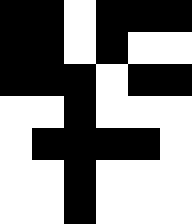[["black", "black", "white", "black", "black", "black"], ["black", "black", "white", "black", "white", "white"], ["black", "black", "black", "white", "black", "black"], ["white", "white", "black", "white", "white", "white"], ["white", "black", "black", "black", "black", "white"], ["white", "white", "black", "white", "white", "white"], ["white", "white", "black", "white", "white", "white"]]